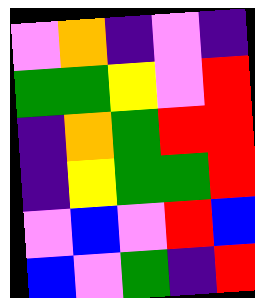[["violet", "orange", "indigo", "violet", "indigo"], ["green", "green", "yellow", "violet", "red"], ["indigo", "orange", "green", "red", "red"], ["indigo", "yellow", "green", "green", "red"], ["violet", "blue", "violet", "red", "blue"], ["blue", "violet", "green", "indigo", "red"]]